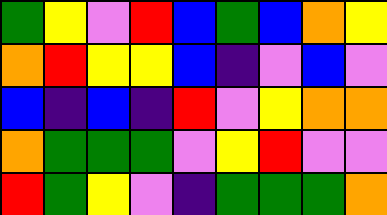[["green", "yellow", "violet", "red", "blue", "green", "blue", "orange", "yellow"], ["orange", "red", "yellow", "yellow", "blue", "indigo", "violet", "blue", "violet"], ["blue", "indigo", "blue", "indigo", "red", "violet", "yellow", "orange", "orange"], ["orange", "green", "green", "green", "violet", "yellow", "red", "violet", "violet"], ["red", "green", "yellow", "violet", "indigo", "green", "green", "green", "orange"]]